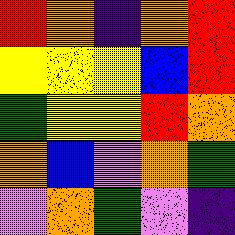[["red", "orange", "indigo", "orange", "red"], ["yellow", "yellow", "yellow", "blue", "red"], ["green", "yellow", "yellow", "red", "orange"], ["orange", "blue", "violet", "orange", "green"], ["violet", "orange", "green", "violet", "indigo"]]